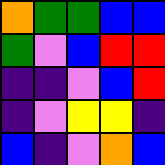[["orange", "green", "green", "blue", "blue"], ["green", "violet", "blue", "red", "red"], ["indigo", "indigo", "violet", "blue", "red"], ["indigo", "violet", "yellow", "yellow", "indigo"], ["blue", "indigo", "violet", "orange", "blue"]]